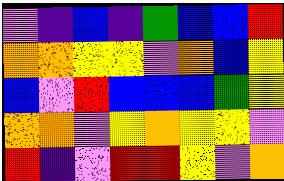[["violet", "indigo", "blue", "indigo", "green", "blue", "blue", "red"], ["orange", "orange", "yellow", "yellow", "violet", "orange", "blue", "yellow"], ["blue", "violet", "red", "blue", "blue", "blue", "green", "yellow"], ["orange", "orange", "violet", "yellow", "orange", "yellow", "yellow", "violet"], ["red", "indigo", "violet", "red", "red", "yellow", "violet", "orange"]]